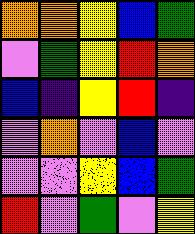[["orange", "orange", "yellow", "blue", "green"], ["violet", "green", "yellow", "red", "orange"], ["blue", "indigo", "yellow", "red", "indigo"], ["violet", "orange", "violet", "blue", "violet"], ["violet", "violet", "yellow", "blue", "green"], ["red", "violet", "green", "violet", "yellow"]]